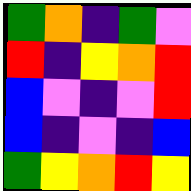[["green", "orange", "indigo", "green", "violet"], ["red", "indigo", "yellow", "orange", "red"], ["blue", "violet", "indigo", "violet", "red"], ["blue", "indigo", "violet", "indigo", "blue"], ["green", "yellow", "orange", "red", "yellow"]]